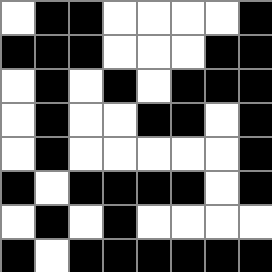[["white", "black", "black", "white", "white", "white", "white", "black"], ["black", "black", "black", "white", "white", "white", "black", "black"], ["white", "black", "white", "black", "white", "black", "black", "black"], ["white", "black", "white", "white", "black", "black", "white", "black"], ["white", "black", "white", "white", "white", "white", "white", "black"], ["black", "white", "black", "black", "black", "black", "white", "black"], ["white", "black", "white", "black", "white", "white", "white", "white"], ["black", "white", "black", "black", "black", "black", "black", "black"]]